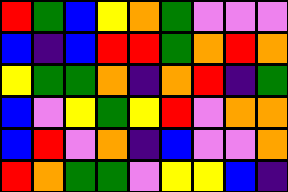[["red", "green", "blue", "yellow", "orange", "green", "violet", "violet", "violet"], ["blue", "indigo", "blue", "red", "red", "green", "orange", "red", "orange"], ["yellow", "green", "green", "orange", "indigo", "orange", "red", "indigo", "green"], ["blue", "violet", "yellow", "green", "yellow", "red", "violet", "orange", "orange"], ["blue", "red", "violet", "orange", "indigo", "blue", "violet", "violet", "orange"], ["red", "orange", "green", "green", "violet", "yellow", "yellow", "blue", "indigo"]]